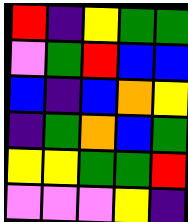[["red", "indigo", "yellow", "green", "green"], ["violet", "green", "red", "blue", "blue"], ["blue", "indigo", "blue", "orange", "yellow"], ["indigo", "green", "orange", "blue", "green"], ["yellow", "yellow", "green", "green", "red"], ["violet", "violet", "violet", "yellow", "indigo"]]